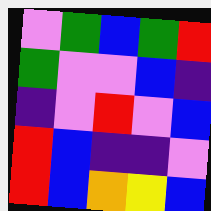[["violet", "green", "blue", "green", "red"], ["green", "violet", "violet", "blue", "indigo"], ["indigo", "violet", "red", "violet", "blue"], ["red", "blue", "indigo", "indigo", "violet"], ["red", "blue", "orange", "yellow", "blue"]]